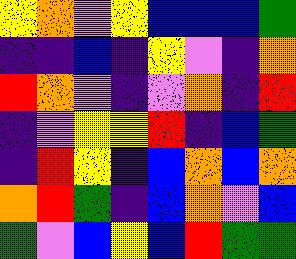[["yellow", "orange", "violet", "yellow", "blue", "blue", "blue", "green"], ["indigo", "indigo", "blue", "indigo", "yellow", "violet", "indigo", "orange"], ["red", "orange", "violet", "indigo", "violet", "orange", "indigo", "red"], ["indigo", "violet", "yellow", "yellow", "red", "indigo", "blue", "green"], ["indigo", "red", "yellow", "indigo", "blue", "orange", "blue", "orange"], ["orange", "red", "green", "indigo", "blue", "orange", "violet", "blue"], ["green", "violet", "blue", "yellow", "blue", "red", "green", "green"]]